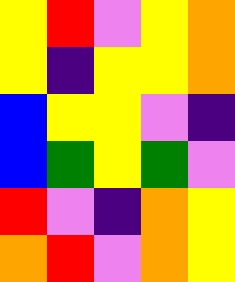[["yellow", "red", "violet", "yellow", "orange"], ["yellow", "indigo", "yellow", "yellow", "orange"], ["blue", "yellow", "yellow", "violet", "indigo"], ["blue", "green", "yellow", "green", "violet"], ["red", "violet", "indigo", "orange", "yellow"], ["orange", "red", "violet", "orange", "yellow"]]